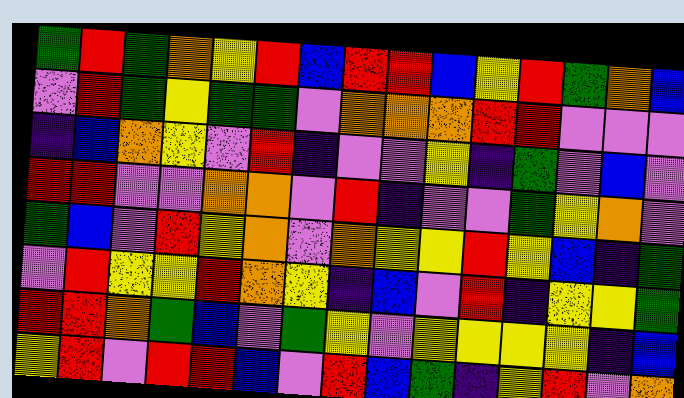[["green", "red", "green", "orange", "yellow", "red", "blue", "red", "red", "blue", "yellow", "red", "green", "orange", "blue"], ["violet", "red", "green", "yellow", "green", "green", "violet", "orange", "orange", "orange", "red", "red", "violet", "violet", "violet"], ["indigo", "blue", "orange", "yellow", "violet", "red", "indigo", "violet", "violet", "yellow", "indigo", "green", "violet", "blue", "violet"], ["red", "red", "violet", "violet", "orange", "orange", "violet", "red", "indigo", "violet", "violet", "green", "yellow", "orange", "violet"], ["green", "blue", "violet", "red", "yellow", "orange", "violet", "orange", "yellow", "yellow", "red", "yellow", "blue", "indigo", "green"], ["violet", "red", "yellow", "yellow", "red", "orange", "yellow", "indigo", "blue", "violet", "red", "indigo", "yellow", "yellow", "green"], ["red", "red", "orange", "green", "blue", "violet", "green", "yellow", "violet", "yellow", "yellow", "yellow", "yellow", "indigo", "blue"], ["yellow", "red", "violet", "red", "red", "blue", "violet", "red", "blue", "green", "indigo", "yellow", "red", "violet", "orange"]]